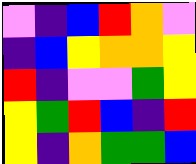[["violet", "indigo", "blue", "red", "orange", "violet"], ["indigo", "blue", "yellow", "orange", "orange", "yellow"], ["red", "indigo", "violet", "violet", "green", "yellow"], ["yellow", "green", "red", "blue", "indigo", "red"], ["yellow", "indigo", "orange", "green", "green", "blue"]]